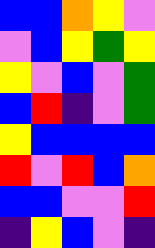[["blue", "blue", "orange", "yellow", "violet"], ["violet", "blue", "yellow", "green", "yellow"], ["yellow", "violet", "blue", "violet", "green"], ["blue", "red", "indigo", "violet", "green"], ["yellow", "blue", "blue", "blue", "blue"], ["red", "violet", "red", "blue", "orange"], ["blue", "blue", "violet", "violet", "red"], ["indigo", "yellow", "blue", "violet", "indigo"]]